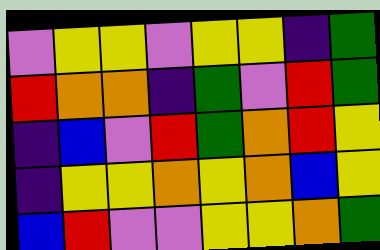[["violet", "yellow", "yellow", "violet", "yellow", "yellow", "indigo", "green"], ["red", "orange", "orange", "indigo", "green", "violet", "red", "green"], ["indigo", "blue", "violet", "red", "green", "orange", "red", "yellow"], ["indigo", "yellow", "yellow", "orange", "yellow", "orange", "blue", "yellow"], ["blue", "red", "violet", "violet", "yellow", "yellow", "orange", "green"]]